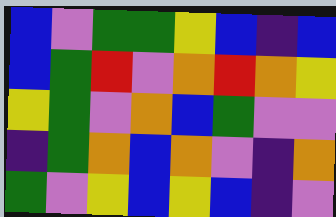[["blue", "violet", "green", "green", "yellow", "blue", "indigo", "blue"], ["blue", "green", "red", "violet", "orange", "red", "orange", "yellow"], ["yellow", "green", "violet", "orange", "blue", "green", "violet", "violet"], ["indigo", "green", "orange", "blue", "orange", "violet", "indigo", "orange"], ["green", "violet", "yellow", "blue", "yellow", "blue", "indigo", "violet"]]